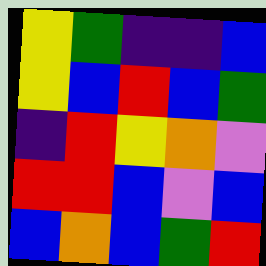[["yellow", "green", "indigo", "indigo", "blue"], ["yellow", "blue", "red", "blue", "green"], ["indigo", "red", "yellow", "orange", "violet"], ["red", "red", "blue", "violet", "blue"], ["blue", "orange", "blue", "green", "red"]]